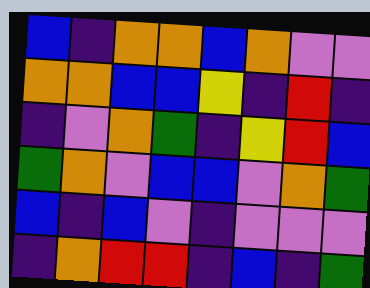[["blue", "indigo", "orange", "orange", "blue", "orange", "violet", "violet"], ["orange", "orange", "blue", "blue", "yellow", "indigo", "red", "indigo"], ["indigo", "violet", "orange", "green", "indigo", "yellow", "red", "blue"], ["green", "orange", "violet", "blue", "blue", "violet", "orange", "green"], ["blue", "indigo", "blue", "violet", "indigo", "violet", "violet", "violet"], ["indigo", "orange", "red", "red", "indigo", "blue", "indigo", "green"]]